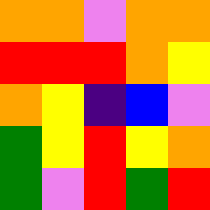[["orange", "orange", "violet", "orange", "orange"], ["red", "red", "red", "orange", "yellow"], ["orange", "yellow", "indigo", "blue", "violet"], ["green", "yellow", "red", "yellow", "orange"], ["green", "violet", "red", "green", "red"]]